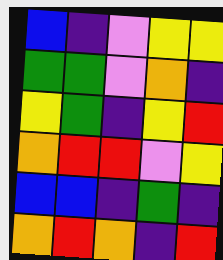[["blue", "indigo", "violet", "yellow", "yellow"], ["green", "green", "violet", "orange", "indigo"], ["yellow", "green", "indigo", "yellow", "red"], ["orange", "red", "red", "violet", "yellow"], ["blue", "blue", "indigo", "green", "indigo"], ["orange", "red", "orange", "indigo", "red"]]